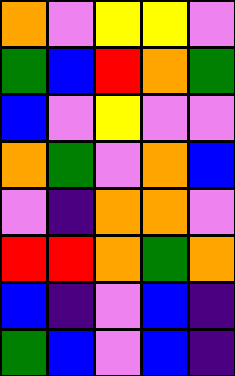[["orange", "violet", "yellow", "yellow", "violet"], ["green", "blue", "red", "orange", "green"], ["blue", "violet", "yellow", "violet", "violet"], ["orange", "green", "violet", "orange", "blue"], ["violet", "indigo", "orange", "orange", "violet"], ["red", "red", "orange", "green", "orange"], ["blue", "indigo", "violet", "blue", "indigo"], ["green", "blue", "violet", "blue", "indigo"]]